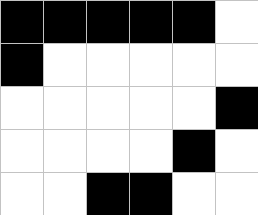[["black", "black", "black", "black", "black", "white"], ["black", "white", "white", "white", "white", "white"], ["white", "white", "white", "white", "white", "black"], ["white", "white", "white", "white", "black", "white"], ["white", "white", "black", "black", "white", "white"]]